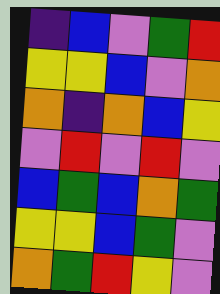[["indigo", "blue", "violet", "green", "red"], ["yellow", "yellow", "blue", "violet", "orange"], ["orange", "indigo", "orange", "blue", "yellow"], ["violet", "red", "violet", "red", "violet"], ["blue", "green", "blue", "orange", "green"], ["yellow", "yellow", "blue", "green", "violet"], ["orange", "green", "red", "yellow", "violet"]]